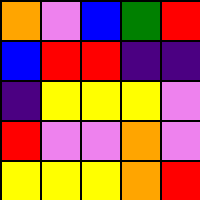[["orange", "violet", "blue", "green", "red"], ["blue", "red", "red", "indigo", "indigo"], ["indigo", "yellow", "yellow", "yellow", "violet"], ["red", "violet", "violet", "orange", "violet"], ["yellow", "yellow", "yellow", "orange", "red"]]